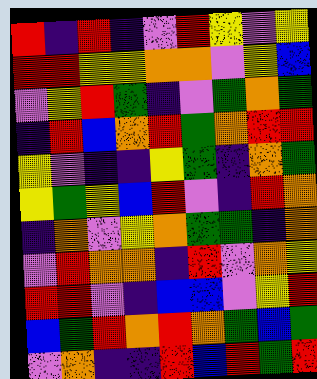[["red", "indigo", "red", "indigo", "violet", "red", "yellow", "violet", "yellow"], ["red", "red", "yellow", "yellow", "orange", "orange", "violet", "yellow", "blue"], ["violet", "yellow", "red", "green", "indigo", "violet", "green", "orange", "green"], ["indigo", "red", "blue", "orange", "red", "green", "orange", "red", "red"], ["yellow", "violet", "indigo", "indigo", "yellow", "green", "indigo", "orange", "green"], ["yellow", "green", "yellow", "blue", "red", "violet", "indigo", "red", "orange"], ["indigo", "orange", "violet", "yellow", "orange", "green", "green", "indigo", "orange"], ["violet", "red", "orange", "orange", "indigo", "red", "violet", "orange", "yellow"], ["red", "red", "violet", "indigo", "blue", "blue", "violet", "yellow", "red"], ["blue", "green", "red", "orange", "red", "orange", "green", "blue", "green"], ["violet", "orange", "indigo", "indigo", "red", "blue", "red", "green", "red"]]